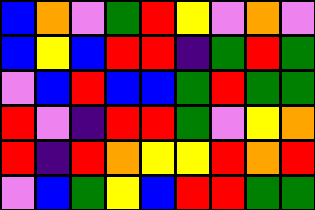[["blue", "orange", "violet", "green", "red", "yellow", "violet", "orange", "violet"], ["blue", "yellow", "blue", "red", "red", "indigo", "green", "red", "green"], ["violet", "blue", "red", "blue", "blue", "green", "red", "green", "green"], ["red", "violet", "indigo", "red", "red", "green", "violet", "yellow", "orange"], ["red", "indigo", "red", "orange", "yellow", "yellow", "red", "orange", "red"], ["violet", "blue", "green", "yellow", "blue", "red", "red", "green", "green"]]